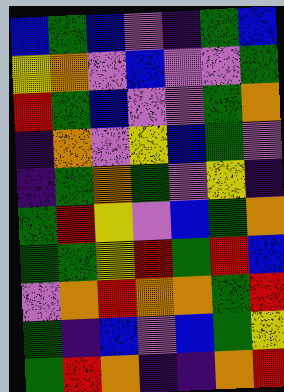[["blue", "green", "blue", "violet", "indigo", "green", "blue"], ["yellow", "orange", "violet", "blue", "violet", "violet", "green"], ["red", "green", "blue", "violet", "violet", "green", "orange"], ["indigo", "orange", "violet", "yellow", "blue", "green", "violet"], ["indigo", "green", "orange", "green", "violet", "yellow", "indigo"], ["green", "red", "yellow", "violet", "blue", "green", "orange"], ["green", "green", "yellow", "red", "green", "red", "blue"], ["violet", "orange", "red", "orange", "orange", "green", "red"], ["green", "indigo", "blue", "violet", "blue", "green", "yellow"], ["green", "red", "orange", "indigo", "indigo", "orange", "red"]]